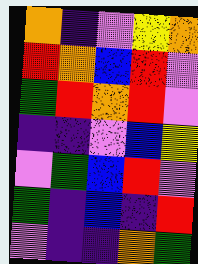[["orange", "indigo", "violet", "yellow", "orange"], ["red", "orange", "blue", "red", "violet"], ["green", "red", "orange", "red", "violet"], ["indigo", "indigo", "violet", "blue", "yellow"], ["violet", "green", "blue", "red", "violet"], ["green", "indigo", "blue", "indigo", "red"], ["violet", "indigo", "indigo", "orange", "green"]]